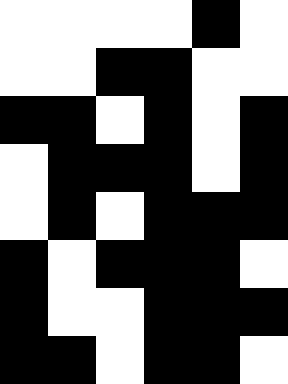[["white", "white", "white", "white", "black", "white"], ["white", "white", "black", "black", "white", "white"], ["black", "black", "white", "black", "white", "black"], ["white", "black", "black", "black", "white", "black"], ["white", "black", "white", "black", "black", "black"], ["black", "white", "black", "black", "black", "white"], ["black", "white", "white", "black", "black", "black"], ["black", "black", "white", "black", "black", "white"]]